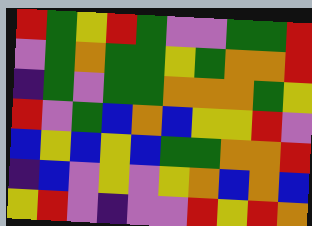[["red", "green", "yellow", "red", "green", "violet", "violet", "green", "green", "red"], ["violet", "green", "orange", "green", "green", "yellow", "green", "orange", "orange", "red"], ["indigo", "green", "violet", "green", "green", "orange", "orange", "orange", "green", "yellow"], ["red", "violet", "green", "blue", "orange", "blue", "yellow", "yellow", "red", "violet"], ["blue", "yellow", "blue", "yellow", "blue", "green", "green", "orange", "orange", "red"], ["indigo", "blue", "violet", "yellow", "violet", "yellow", "orange", "blue", "orange", "blue"], ["yellow", "red", "violet", "indigo", "violet", "violet", "red", "yellow", "red", "orange"]]